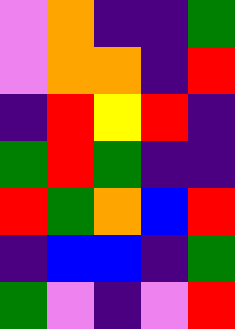[["violet", "orange", "indigo", "indigo", "green"], ["violet", "orange", "orange", "indigo", "red"], ["indigo", "red", "yellow", "red", "indigo"], ["green", "red", "green", "indigo", "indigo"], ["red", "green", "orange", "blue", "red"], ["indigo", "blue", "blue", "indigo", "green"], ["green", "violet", "indigo", "violet", "red"]]